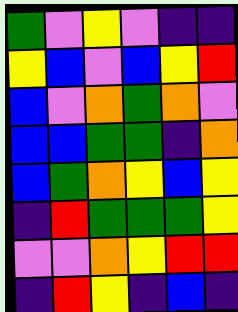[["green", "violet", "yellow", "violet", "indigo", "indigo"], ["yellow", "blue", "violet", "blue", "yellow", "red"], ["blue", "violet", "orange", "green", "orange", "violet"], ["blue", "blue", "green", "green", "indigo", "orange"], ["blue", "green", "orange", "yellow", "blue", "yellow"], ["indigo", "red", "green", "green", "green", "yellow"], ["violet", "violet", "orange", "yellow", "red", "red"], ["indigo", "red", "yellow", "indigo", "blue", "indigo"]]